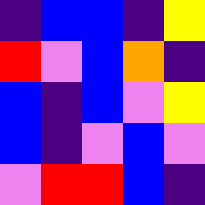[["indigo", "blue", "blue", "indigo", "yellow"], ["red", "violet", "blue", "orange", "indigo"], ["blue", "indigo", "blue", "violet", "yellow"], ["blue", "indigo", "violet", "blue", "violet"], ["violet", "red", "red", "blue", "indigo"]]